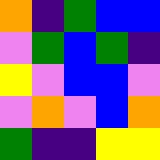[["orange", "indigo", "green", "blue", "blue"], ["violet", "green", "blue", "green", "indigo"], ["yellow", "violet", "blue", "blue", "violet"], ["violet", "orange", "violet", "blue", "orange"], ["green", "indigo", "indigo", "yellow", "yellow"]]